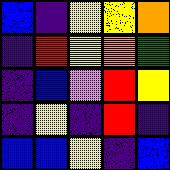[["blue", "indigo", "yellow", "yellow", "orange"], ["indigo", "red", "yellow", "orange", "green"], ["indigo", "blue", "violet", "red", "yellow"], ["indigo", "yellow", "indigo", "red", "indigo"], ["blue", "blue", "yellow", "indigo", "blue"]]